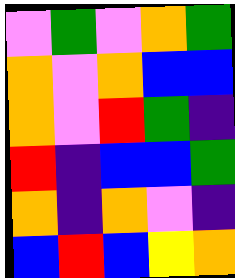[["violet", "green", "violet", "orange", "green"], ["orange", "violet", "orange", "blue", "blue"], ["orange", "violet", "red", "green", "indigo"], ["red", "indigo", "blue", "blue", "green"], ["orange", "indigo", "orange", "violet", "indigo"], ["blue", "red", "blue", "yellow", "orange"]]